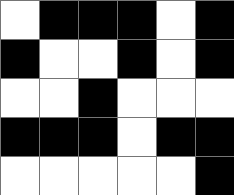[["white", "black", "black", "black", "white", "black"], ["black", "white", "white", "black", "white", "black"], ["white", "white", "black", "white", "white", "white"], ["black", "black", "black", "white", "black", "black"], ["white", "white", "white", "white", "white", "black"]]